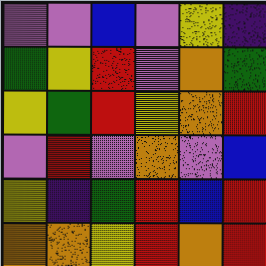[["violet", "violet", "blue", "violet", "yellow", "indigo"], ["green", "yellow", "red", "violet", "orange", "green"], ["yellow", "green", "red", "yellow", "orange", "red"], ["violet", "red", "violet", "orange", "violet", "blue"], ["yellow", "indigo", "green", "red", "blue", "red"], ["orange", "orange", "yellow", "red", "orange", "red"]]